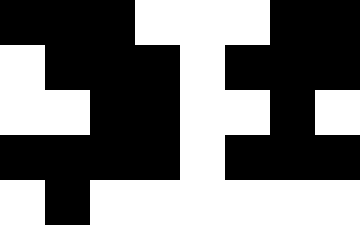[["black", "black", "black", "white", "white", "white", "black", "black"], ["white", "black", "black", "black", "white", "black", "black", "black"], ["white", "white", "black", "black", "white", "white", "black", "white"], ["black", "black", "black", "black", "white", "black", "black", "black"], ["white", "black", "white", "white", "white", "white", "white", "white"]]